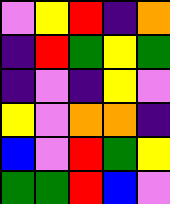[["violet", "yellow", "red", "indigo", "orange"], ["indigo", "red", "green", "yellow", "green"], ["indigo", "violet", "indigo", "yellow", "violet"], ["yellow", "violet", "orange", "orange", "indigo"], ["blue", "violet", "red", "green", "yellow"], ["green", "green", "red", "blue", "violet"]]